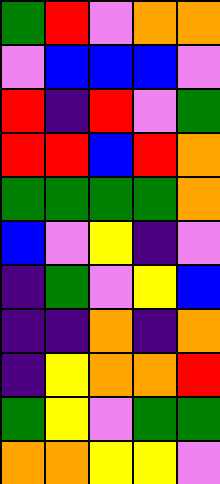[["green", "red", "violet", "orange", "orange"], ["violet", "blue", "blue", "blue", "violet"], ["red", "indigo", "red", "violet", "green"], ["red", "red", "blue", "red", "orange"], ["green", "green", "green", "green", "orange"], ["blue", "violet", "yellow", "indigo", "violet"], ["indigo", "green", "violet", "yellow", "blue"], ["indigo", "indigo", "orange", "indigo", "orange"], ["indigo", "yellow", "orange", "orange", "red"], ["green", "yellow", "violet", "green", "green"], ["orange", "orange", "yellow", "yellow", "violet"]]